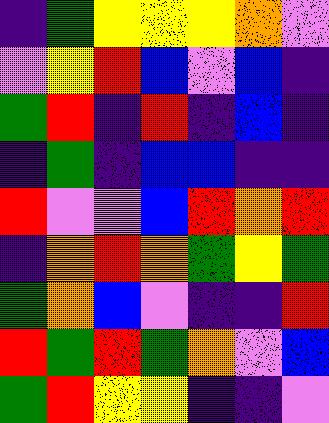[["indigo", "green", "yellow", "yellow", "yellow", "orange", "violet"], ["violet", "yellow", "red", "blue", "violet", "blue", "indigo"], ["green", "red", "indigo", "red", "indigo", "blue", "indigo"], ["indigo", "green", "indigo", "blue", "blue", "indigo", "indigo"], ["red", "violet", "violet", "blue", "red", "orange", "red"], ["indigo", "orange", "red", "orange", "green", "yellow", "green"], ["green", "orange", "blue", "violet", "indigo", "indigo", "red"], ["red", "green", "red", "green", "orange", "violet", "blue"], ["green", "red", "yellow", "yellow", "indigo", "indigo", "violet"]]